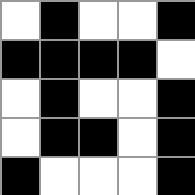[["white", "black", "white", "white", "black"], ["black", "black", "black", "black", "white"], ["white", "black", "white", "white", "black"], ["white", "black", "black", "white", "black"], ["black", "white", "white", "white", "black"]]